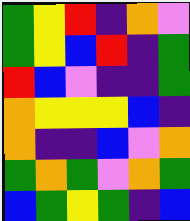[["green", "yellow", "red", "indigo", "orange", "violet"], ["green", "yellow", "blue", "red", "indigo", "green"], ["red", "blue", "violet", "indigo", "indigo", "green"], ["orange", "yellow", "yellow", "yellow", "blue", "indigo"], ["orange", "indigo", "indigo", "blue", "violet", "orange"], ["green", "orange", "green", "violet", "orange", "green"], ["blue", "green", "yellow", "green", "indigo", "blue"]]